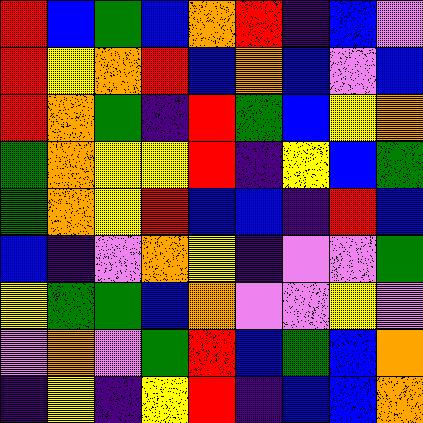[["red", "blue", "green", "blue", "orange", "red", "indigo", "blue", "violet"], ["red", "yellow", "orange", "red", "blue", "orange", "blue", "violet", "blue"], ["red", "orange", "green", "indigo", "red", "green", "blue", "yellow", "orange"], ["green", "orange", "yellow", "yellow", "red", "indigo", "yellow", "blue", "green"], ["green", "orange", "yellow", "red", "blue", "blue", "indigo", "red", "blue"], ["blue", "indigo", "violet", "orange", "yellow", "indigo", "violet", "violet", "green"], ["yellow", "green", "green", "blue", "orange", "violet", "violet", "yellow", "violet"], ["violet", "orange", "violet", "green", "red", "blue", "green", "blue", "orange"], ["indigo", "yellow", "indigo", "yellow", "red", "indigo", "blue", "blue", "orange"]]